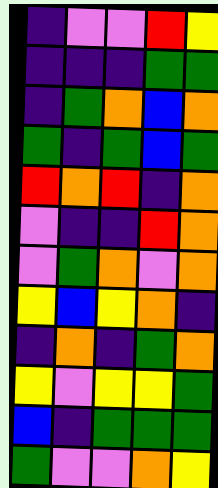[["indigo", "violet", "violet", "red", "yellow"], ["indigo", "indigo", "indigo", "green", "green"], ["indigo", "green", "orange", "blue", "orange"], ["green", "indigo", "green", "blue", "green"], ["red", "orange", "red", "indigo", "orange"], ["violet", "indigo", "indigo", "red", "orange"], ["violet", "green", "orange", "violet", "orange"], ["yellow", "blue", "yellow", "orange", "indigo"], ["indigo", "orange", "indigo", "green", "orange"], ["yellow", "violet", "yellow", "yellow", "green"], ["blue", "indigo", "green", "green", "green"], ["green", "violet", "violet", "orange", "yellow"]]